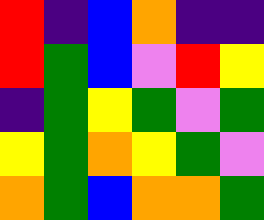[["red", "indigo", "blue", "orange", "indigo", "indigo"], ["red", "green", "blue", "violet", "red", "yellow"], ["indigo", "green", "yellow", "green", "violet", "green"], ["yellow", "green", "orange", "yellow", "green", "violet"], ["orange", "green", "blue", "orange", "orange", "green"]]